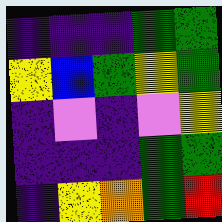[["indigo", "indigo", "indigo", "green", "green"], ["yellow", "blue", "green", "yellow", "green"], ["indigo", "violet", "indigo", "violet", "yellow"], ["indigo", "indigo", "indigo", "green", "green"], ["indigo", "yellow", "orange", "green", "red"]]